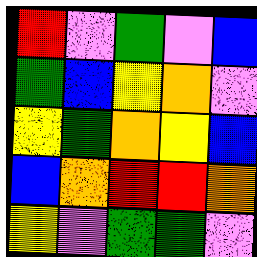[["red", "violet", "green", "violet", "blue"], ["green", "blue", "yellow", "orange", "violet"], ["yellow", "green", "orange", "yellow", "blue"], ["blue", "orange", "red", "red", "orange"], ["yellow", "violet", "green", "green", "violet"]]